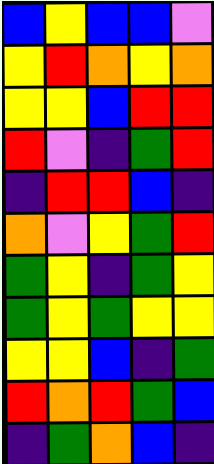[["blue", "yellow", "blue", "blue", "violet"], ["yellow", "red", "orange", "yellow", "orange"], ["yellow", "yellow", "blue", "red", "red"], ["red", "violet", "indigo", "green", "red"], ["indigo", "red", "red", "blue", "indigo"], ["orange", "violet", "yellow", "green", "red"], ["green", "yellow", "indigo", "green", "yellow"], ["green", "yellow", "green", "yellow", "yellow"], ["yellow", "yellow", "blue", "indigo", "green"], ["red", "orange", "red", "green", "blue"], ["indigo", "green", "orange", "blue", "indigo"]]